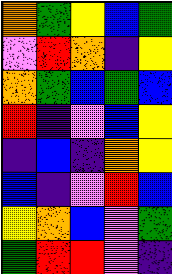[["orange", "green", "yellow", "blue", "green"], ["violet", "red", "orange", "indigo", "yellow"], ["orange", "green", "blue", "green", "blue"], ["red", "indigo", "violet", "blue", "yellow"], ["indigo", "blue", "indigo", "orange", "yellow"], ["blue", "indigo", "violet", "red", "blue"], ["yellow", "orange", "blue", "violet", "green"], ["green", "red", "red", "violet", "indigo"]]